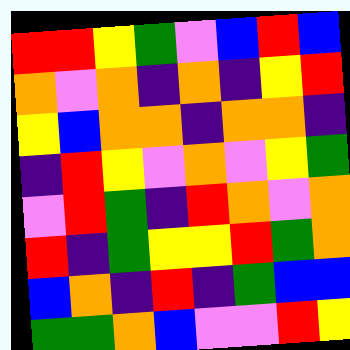[["red", "red", "yellow", "green", "violet", "blue", "red", "blue"], ["orange", "violet", "orange", "indigo", "orange", "indigo", "yellow", "red"], ["yellow", "blue", "orange", "orange", "indigo", "orange", "orange", "indigo"], ["indigo", "red", "yellow", "violet", "orange", "violet", "yellow", "green"], ["violet", "red", "green", "indigo", "red", "orange", "violet", "orange"], ["red", "indigo", "green", "yellow", "yellow", "red", "green", "orange"], ["blue", "orange", "indigo", "red", "indigo", "green", "blue", "blue"], ["green", "green", "orange", "blue", "violet", "violet", "red", "yellow"]]